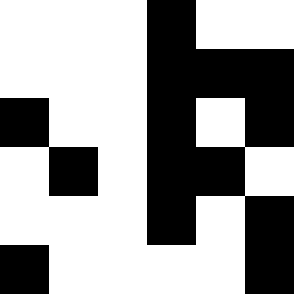[["white", "white", "white", "black", "white", "white"], ["white", "white", "white", "black", "black", "black"], ["black", "white", "white", "black", "white", "black"], ["white", "black", "white", "black", "black", "white"], ["white", "white", "white", "black", "white", "black"], ["black", "white", "white", "white", "white", "black"]]